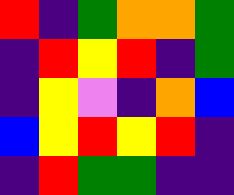[["red", "indigo", "green", "orange", "orange", "green"], ["indigo", "red", "yellow", "red", "indigo", "green"], ["indigo", "yellow", "violet", "indigo", "orange", "blue"], ["blue", "yellow", "red", "yellow", "red", "indigo"], ["indigo", "red", "green", "green", "indigo", "indigo"]]